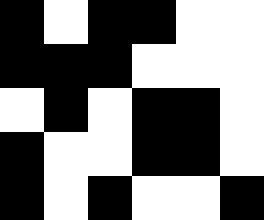[["black", "white", "black", "black", "white", "white"], ["black", "black", "black", "white", "white", "white"], ["white", "black", "white", "black", "black", "white"], ["black", "white", "white", "black", "black", "white"], ["black", "white", "black", "white", "white", "black"]]